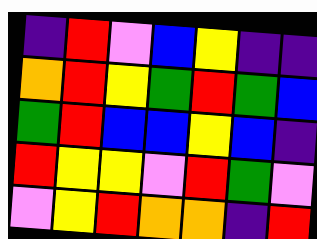[["indigo", "red", "violet", "blue", "yellow", "indigo", "indigo"], ["orange", "red", "yellow", "green", "red", "green", "blue"], ["green", "red", "blue", "blue", "yellow", "blue", "indigo"], ["red", "yellow", "yellow", "violet", "red", "green", "violet"], ["violet", "yellow", "red", "orange", "orange", "indigo", "red"]]